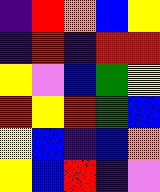[["indigo", "red", "orange", "blue", "yellow"], ["indigo", "red", "indigo", "red", "red"], ["yellow", "violet", "blue", "green", "yellow"], ["red", "yellow", "red", "green", "blue"], ["yellow", "blue", "indigo", "blue", "orange"], ["yellow", "blue", "red", "indigo", "violet"]]